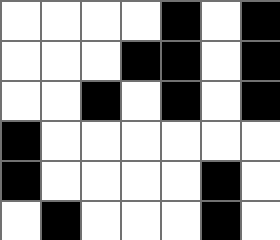[["white", "white", "white", "white", "black", "white", "black"], ["white", "white", "white", "black", "black", "white", "black"], ["white", "white", "black", "white", "black", "white", "black"], ["black", "white", "white", "white", "white", "white", "white"], ["black", "white", "white", "white", "white", "black", "white"], ["white", "black", "white", "white", "white", "black", "white"]]